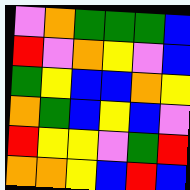[["violet", "orange", "green", "green", "green", "blue"], ["red", "violet", "orange", "yellow", "violet", "blue"], ["green", "yellow", "blue", "blue", "orange", "yellow"], ["orange", "green", "blue", "yellow", "blue", "violet"], ["red", "yellow", "yellow", "violet", "green", "red"], ["orange", "orange", "yellow", "blue", "red", "blue"]]